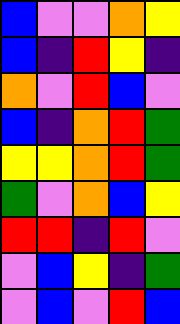[["blue", "violet", "violet", "orange", "yellow"], ["blue", "indigo", "red", "yellow", "indigo"], ["orange", "violet", "red", "blue", "violet"], ["blue", "indigo", "orange", "red", "green"], ["yellow", "yellow", "orange", "red", "green"], ["green", "violet", "orange", "blue", "yellow"], ["red", "red", "indigo", "red", "violet"], ["violet", "blue", "yellow", "indigo", "green"], ["violet", "blue", "violet", "red", "blue"]]